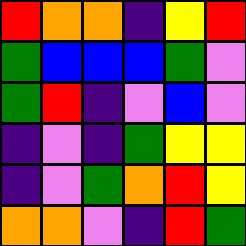[["red", "orange", "orange", "indigo", "yellow", "red"], ["green", "blue", "blue", "blue", "green", "violet"], ["green", "red", "indigo", "violet", "blue", "violet"], ["indigo", "violet", "indigo", "green", "yellow", "yellow"], ["indigo", "violet", "green", "orange", "red", "yellow"], ["orange", "orange", "violet", "indigo", "red", "green"]]